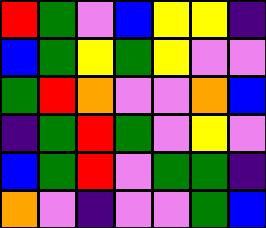[["red", "green", "violet", "blue", "yellow", "yellow", "indigo"], ["blue", "green", "yellow", "green", "yellow", "violet", "violet"], ["green", "red", "orange", "violet", "violet", "orange", "blue"], ["indigo", "green", "red", "green", "violet", "yellow", "violet"], ["blue", "green", "red", "violet", "green", "green", "indigo"], ["orange", "violet", "indigo", "violet", "violet", "green", "blue"]]